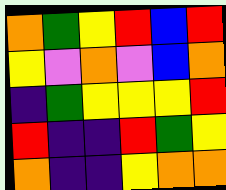[["orange", "green", "yellow", "red", "blue", "red"], ["yellow", "violet", "orange", "violet", "blue", "orange"], ["indigo", "green", "yellow", "yellow", "yellow", "red"], ["red", "indigo", "indigo", "red", "green", "yellow"], ["orange", "indigo", "indigo", "yellow", "orange", "orange"]]